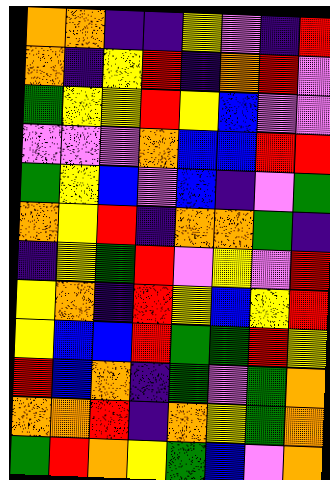[["orange", "orange", "indigo", "indigo", "yellow", "violet", "indigo", "red"], ["orange", "indigo", "yellow", "red", "indigo", "orange", "red", "violet"], ["green", "yellow", "yellow", "red", "yellow", "blue", "violet", "violet"], ["violet", "violet", "violet", "orange", "blue", "blue", "red", "red"], ["green", "yellow", "blue", "violet", "blue", "indigo", "violet", "green"], ["orange", "yellow", "red", "indigo", "orange", "orange", "green", "indigo"], ["indigo", "yellow", "green", "red", "violet", "yellow", "violet", "red"], ["yellow", "orange", "indigo", "red", "yellow", "blue", "yellow", "red"], ["yellow", "blue", "blue", "red", "green", "green", "red", "yellow"], ["red", "blue", "orange", "indigo", "green", "violet", "green", "orange"], ["orange", "orange", "red", "indigo", "orange", "yellow", "green", "orange"], ["green", "red", "orange", "yellow", "green", "blue", "violet", "orange"]]